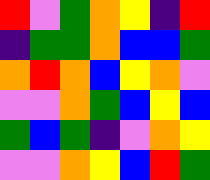[["red", "violet", "green", "orange", "yellow", "indigo", "red"], ["indigo", "green", "green", "orange", "blue", "blue", "green"], ["orange", "red", "orange", "blue", "yellow", "orange", "violet"], ["violet", "violet", "orange", "green", "blue", "yellow", "blue"], ["green", "blue", "green", "indigo", "violet", "orange", "yellow"], ["violet", "violet", "orange", "yellow", "blue", "red", "green"]]